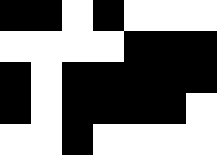[["black", "black", "white", "black", "white", "white", "white"], ["white", "white", "white", "white", "black", "black", "black"], ["black", "white", "black", "black", "black", "black", "black"], ["black", "white", "black", "black", "black", "black", "white"], ["white", "white", "black", "white", "white", "white", "white"]]